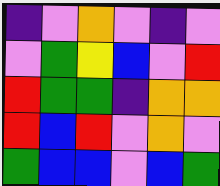[["indigo", "violet", "orange", "violet", "indigo", "violet"], ["violet", "green", "yellow", "blue", "violet", "red"], ["red", "green", "green", "indigo", "orange", "orange"], ["red", "blue", "red", "violet", "orange", "violet"], ["green", "blue", "blue", "violet", "blue", "green"]]